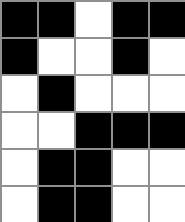[["black", "black", "white", "black", "black"], ["black", "white", "white", "black", "white"], ["white", "black", "white", "white", "white"], ["white", "white", "black", "black", "black"], ["white", "black", "black", "white", "white"], ["white", "black", "black", "white", "white"]]